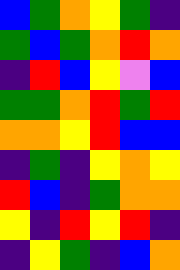[["blue", "green", "orange", "yellow", "green", "indigo"], ["green", "blue", "green", "orange", "red", "orange"], ["indigo", "red", "blue", "yellow", "violet", "blue"], ["green", "green", "orange", "red", "green", "red"], ["orange", "orange", "yellow", "red", "blue", "blue"], ["indigo", "green", "indigo", "yellow", "orange", "yellow"], ["red", "blue", "indigo", "green", "orange", "orange"], ["yellow", "indigo", "red", "yellow", "red", "indigo"], ["indigo", "yellow", "green", "indigo", "blue", "orange"]]